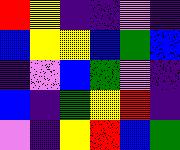[["red", "yellow", "indigo", "indigo", "violet", "indigo"], ["blue", "yellow", "yellow", "blue", "green", "blue"], ["indigo", "violet", "blue", "green", "violet", "indigo"], ["blue", "indigo", "green", "yellow", "red", "indigo"], ["violet", "indigo", "yellow", "red", "blue", "green"]]